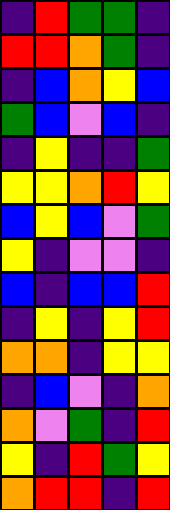[["indigo", "red", "green", "green", "indigo"], ["red", "red", "orange", "green", "indigo"], ["indigo", "blue", "orange", "yellow", "blue"], ["green", "blue", "violet", "blue", "indigo"], ["indigo", "yellow", "indigo", "indigo", "green"], ["yellow", "yellow", "orange", "red", "yellow"], ["blue", "yellow", "blue", "violet", "green"], ["yellow", "indigo", "violet", "violet", "indigo"], ["blue", "indigo", "blue", "blue", "red"], ["indigo", "yellow", "indigo", "yellow", "red"], ["orange", "orange", "indigo", "yellow", "yellow"], ["indigo", "blue", "violet", "indigo", "orange"], ["orange", "violet", "green", "indigo", "red"], ["yellow", "indigo", "red", "green", "yellow"], ["orange", "red", "red", "indigo", "red"]]